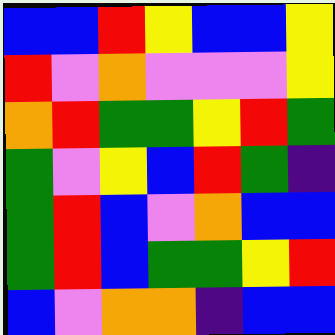[["blue", "blue", "red", "yellow", "blue", "blue", "yellow"], ["red", "violet", "orange", "violet", "violet", "violet", "yellow"], ["orange", "red", "green", "green", "yellow", "red", "green"], ["green", "violet", "yellow", "blue", "red", "green", "indigo"], ["green", "red", "blue", "violet", "orange", "blue", "blue"], ["green", "red", "blue", "green", "green", "yellow", "red"], ["blue", "violet", "orange", "orange", "indigo", "blue", "blue"]]